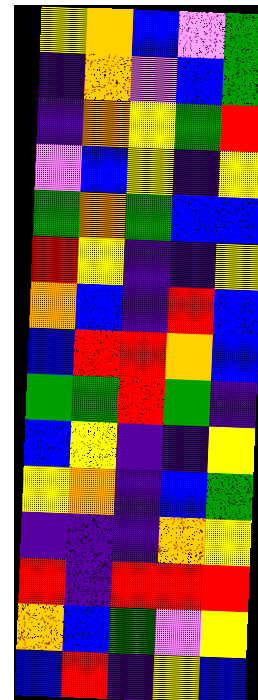[["yellow", "orange", "blue", "violet", "green"], ["indigo", "orange", "violet", "blue", "green"], ["indigo", "orange", "yellow", "green", "red"], ["violet", "blue", "yellow", "indigo", "yellow"], ["green", "orange", "green", "blue", "blue"], ["red", "yellow", "indigo", "indigo", "yellow"], ["orange", "blue", "indigo", "red", "blue"], ["blue", "red", "red", "orange", "blue"], ["green", "green", "red", "green", "indigo"], ["blue", "yellow", "indigo", "indigo", "yellow"], ["yellow", "orange", "indigo", "blue", "green"], ["indigo", "indigo", "indigo", "orange", "yellow"], ["red", "indigo", "red", "red", "red"], ["orange", "blue", "green", "violet", "yellow"], ["blue", "red", "indigo", "yellow", "blue"]]